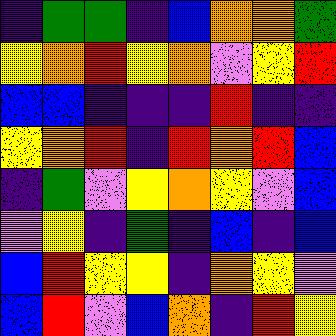[["indigo", "green", "green", "indigo", "blue", "orange", "orange", "green"], ["yellow", "orange", "red", "yellow", "orange", "violet", "yellow", "red"], ["blue", "blue", "indigo", "indigo", "indigo", "red", "indigo", "indigo"], ["yellow", "orange", "red", "indigo", "red", "orange", "red", "blue"], ["indigo", "green", "violet", "yellow", "orange", "yellow", "violet", "blue"], ["violet", "yellow", "indigo", "green", "indigo", "blue", "indigo", "blue"], ["blue", "red", "yellow", "yellow", "indigo", "orange", "yellow", "violet"], ["blue", "red", "violet", "blue", "orange", "indigo", "red", "yellow"]]